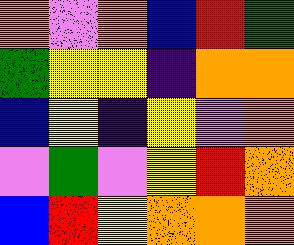[["orange", "violet", "orange", "blue", "red", "green"], ["green", "yellow", "yellow", "indigo", "orange", "orange"], ["blue", "yellow", "indigo", "yellow", "violet", "orange"], ["violet", "green", "violet", "yellow", "red", "orange"], ["blue", "red", "yellow", "orange", "orange", "orange"]]